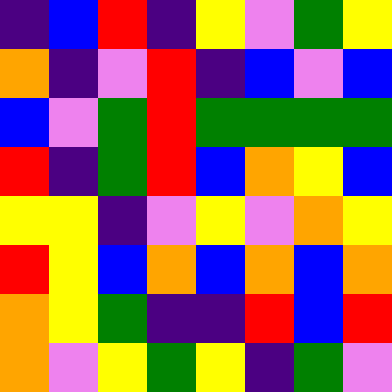[["indigo", "blue", "red", "indigo", "yellow", "violet", "green", "yellow"], ["orange", "indigo", "violet", "red", "indigo", "blue", "violet", "blue"], ["blue", "violet", "green", "red", "green", "green", "green", "green"], ["red", "indigo", "green", "red", "blue", "orange", "yellow", "blue"], ["yellow", "yellow", "indigo", "violet", "yellow", "violet", "orange", "yellow"], ["red", "yellow", "blue", "orange", "blue", "orange", "blue", "orange"], ["orange", "yellow", "green", "indigo", "indigo", "red", "blue", "red"], ["orange", "violet", "yellow", "green", "yellow", "indigo", "green", "violet"]]